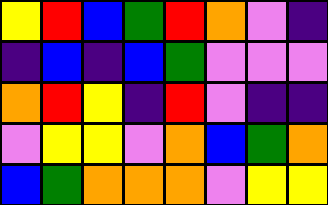[["yellow", "red", "blue", "green", "red", "orange", "violet", "indigo"], ["indigo", "blue", "indigo", "blue", "green", "violet", "violet", "violet"], ["orange", "red", "yellow", "indigo", "red", "violet", "indigo", "indigo"], ["violet", "yellow", "yellow", "violet", "orange", "blue", "green", "orange"], ["blue", "green", "orange", "orange", "orange", "violet", "yellow", "yellow"]]